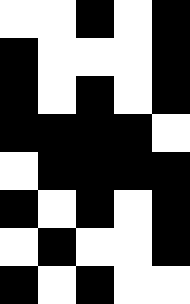[["white", "white", "black", "white", "black"], ["black", "white", "white", "white", "black"], ["black", "white", "black", "white", "black"], ["black", "black", "black", "black", "white"], ["white", "black", "black", "black", "black"], ["black", "white", "black", "white", "black"], ["white", "black", "white", "white", "black"], ["black", "white", "black", "white", "white"]]